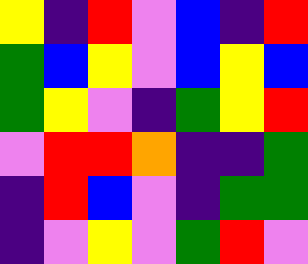[["yellow", "indigo", "red", "violet", "blue", "indigo", "red"], ["green", "blue", "yellow", "violet", "blue", "yellow", "blue"], ["green", "yellow", "violet", "indigo", "green", "yellow", "red"], ["violet", "red", "red", "orange", "indigo", "indigo", "green"], ["indigo", "red", "blue", "violet", "indigo", "green", "green"], ["indigo", "violet", "yellow", "violet", "green", "red", "violet"]]